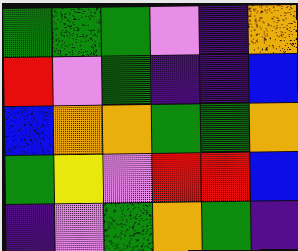[["green", "green", "green", "violet", "indigo", "orange"], ["red", "violet", "green", "indigo", "indigo", "blue"], ["blue", "orange", "orange", "green", "green", "orange"], ["green", "yellow", "violet", "red", "red", "blue"], ["indigo", "violet", "green", "orange", "green", "indigo"]]